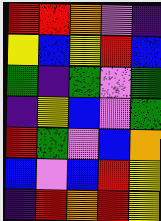[["red", "red", "orange", "violet", "indigo"], ["yellow", "blue", "yellow", "red", "blue"], ["green", "indigo", "green", "violet", "green"], ["indigo", "yellow", "blue", "violet", "green"], ["red", "green", "violet", "blue", "orange"], ["blue", "violet", "blue", "red", "yellow"], ["indigo", "red", "orange", "red", "yellow"]]